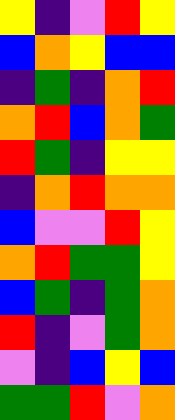[["yellow", "indigo", "violet", "red", "yellow"], ["blue", "orange", "yellow", "blue", "blue"], ["indigo", "green", "indigo", "orange", "red"], ["orange", "red", "blue", "orange", "green"], ["red", "green", "indigo", "yellow", "yellow"], ["indigo", "orange", "red", "orange", "orange"], ["blue", "violet", "violet", "red", "yellow"], ["orange", "red", "green", "green", "yellow"], ["blue", "green", "indigo", "green", "orange"], ["red", "indigo", "violet", "green", "orange"], ["violet", "indigo", "blue", "yellow", "blue"], ["green", "green", "red", "violet", "orange"]]